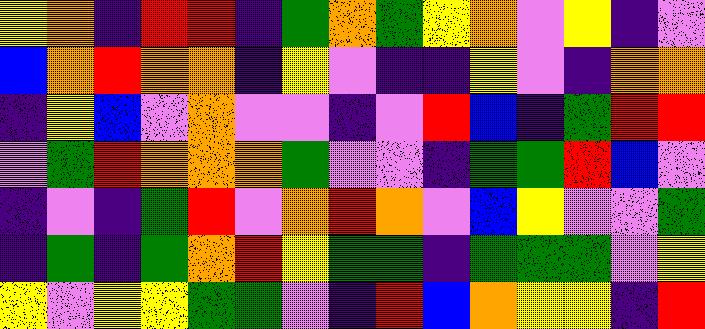[["yellow", "orange", "indigo", "red", "red", "indigo", "green", "orange", "green", "yellow", "orange", "violet", "yellow", "indigo", "violet"], ["blue", "orange", "red", "orange", "orange", "indigo", "yellow", "violet", "indigo", "indigo", "yellow", "violet", "indigo", "orange", "orange"], ["indigo", "yellow", "blue", "violet", "orange", "violet", "violet", "indigo", "violet", "red", "blue", "indigo", "green", "red", "red"], ["violet", "green", "red", "orange", "orange", "orange", "green", "violet", "violet", "indigo", "green", "green", "red", "blue", "violet"], ["indigo", "violet", "indigo", "green", "red", "violet", "orange", "red", "orange", "violet", "blue", "yellow", "violet", "violet", "green"], ["indigo", "green", "indigo", "green", "orange", "red", "yellow", "green", "green", "indigo", "green", "green", "green", "violet", "yellow"], ["yellow", "violet", "yellow", "yellow", "green", "green", "violet", "indigo", "red", "blue", "orange", "yellow", "yellow", "indigo", "red"]]